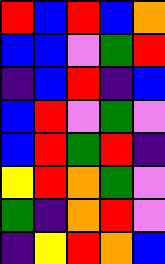[["red", "blue", "red", "blue", "orange"], ["blue", "blue", "violet", "green", "red"], ["indigo", "blue", "red", "indigo", "blue"], ["blue", "red", "violet", "green", "violet"], ["blue", "red", "green", "red", "indigo"], ["yellow", "red", "orange", "green", "violet"], ["green", "indigo", "orange", "red", "violet"], ["indigo", "yellow", "red", "orange", "blue"]]